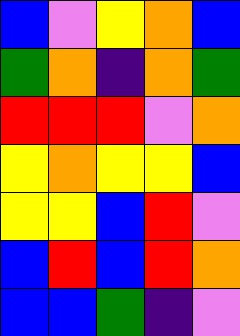[["blue", "violet", "yellow", "orange", "blue"], ["green", "orange", "indigo", "orange", "green"], ["red", "red", "red", "violet", "orange"], ["yellow", "orange", "yellow", "yellow", "blue"], ["yellow", "yellow", "blue", "red", "violet"], ["blue", "red", "blue", "red", "orange"], ["blue", "blue", "green", "indigo", "violet"]]